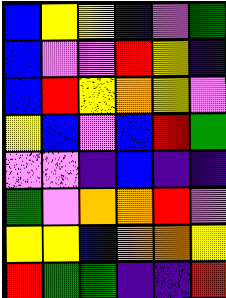[["blue", "yellow", "yellow", "indigo", "violet", "green"], ["blue", "violet", "violet", "red", "yellow", "indigo"], ["blue", "red", "yellow", "orange", "yellow", "violet"], ["yellow", "blue", "violet", "blue", "red", "green"], ["violet", "violet", "indigo", "blue", "indigo", "indigo"], ["green", "violet", "orange", "orange", "red", "violet"], ["yellow", "yellow", "blue", "orange", "orange", "yellow"], ["red", "green", "green", "indigo", "indigo", "red"]]